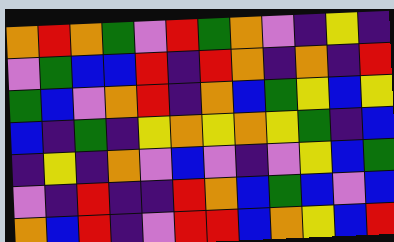[["orange", "red", "orange", "green", "violet", "red", "green", "orange", "violet", "indigo", "yellow", "indigo"], ["violet", "green", "blue", "blue", "red", "indigo", "red", "orange", "indigo", "orange", "indigo", "red"], ["green", "blue", "violet", "orange", "red", "indigo", "orange", "blue", "green", "yellow", "blue", "yellow"], ["blue", "indigo", "green", "indigo", "yellow", "orange", "yellow", "orange", "yellow", "green", "indigo", "blue"], ["indigo", "yellow", "indigo", "orange", "violet", "blue", "violet", "indigo", "violet", "yellow", "blue", "green"], ["violet", "indigo", "red", "indigo", "indigo", "red", "orange", "blue", "green", "blue", "violet", "blue"], ["orange", "blue", "red", "indigo", "violet", "red", "red", "blue", "orange", "yellow", "blue", "red"]]